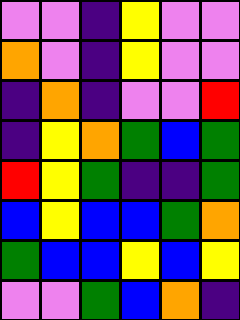[["violet", "violet", "indigo", "yellow", "violet", "violet"], ["orange", "violet", "indigo", "yellow", "violet", "violet"], ["indigo", "orange", "indigo", "violet", "violet", "red"], ["indigo", "yellow", "orange", "green", "blue", "green"], ["red", "yellow", "green", "indigo", "indigo", "green"], ["blue", "yellow", "blue", "blue", "green", "orange"], ["green", "blue", "blue", "yellow", "blue", "yellow"], ["violet", "violet", "green", "blue", "orange", "indigo"]]